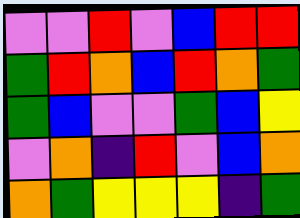[["violet", "violet", "red", "violet", "blue", "red", "red"], ["green", "red", "orange", "blue", "red", "orange", "green"], ["green", "blue", "violet", "violet", "green", "blue", "yellow"], ["violet", "orange", "indigo", "red", "violet", "blue", "orange"], ["orange", "green", "yellow", "yellow", "yellow", "indigo", "green"]]